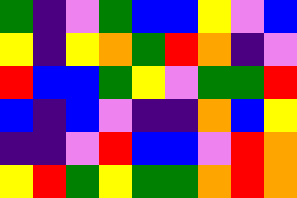[["green", "indigo", "violet", "green", "blue", "blue", "yellow", "violet", "blue"], ["yellow", "indigo", "yellow", "orange", "green", "red", "orange", "indigo", "violet"], ["red", "blue", "blue", "green", "yellow", "violet", "green", "green", "red"], ["blue", "indigo", "blue", "violet", "indigo", "indigo", "orange", "blue", "yellow"], ["indigo", "indigo", "violet", "red", "blue", "blue", "violet", "red", "orange"], ["yellow", "red", "green", "yellow", "green", "green", "orange", "red", "orange"]]